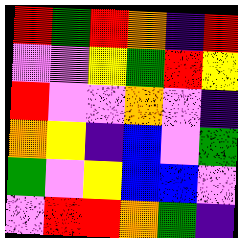[["red", "green", "red", "orange", "indigo", "red"], ["violet", "violet", "yellow", "green", "red", "yellow"], ["red", "violet", "violet", "orange", "violet", "indigo"], ["orange", "yellow", "indigo", "blue", "violet", "green"], ["green", "violet", "yellow", "blue", "blue", "violet"], ["violet", "red", "red", "orange", "green", "indigo"]]